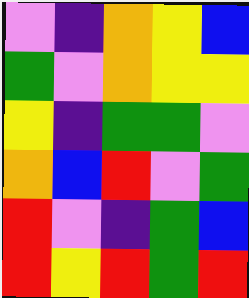[["violet", "indigo", "orange", "yellow", "blue"], ["green", "violet", "orange", "yellow", "yellow"], ["yellow", "indigo", "green", "green", "violet"], ["orange", "blue", "red", "violet", "green"], ["red", "violet", "indigo", "green", "blue"], ["red", "yellow", "red", "green", "red"]]